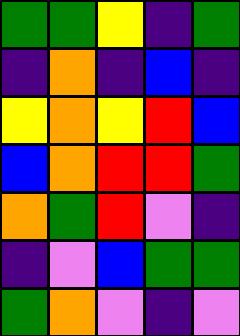[["green", "green", "yellow", "indigo", "green"], ["indigo", "orange", "indigo", "blue", "indigo"], ["yellow", "orange", "yellow", "red", "blue"], ["blue", "orange", "red", "red", "green"], ["orange", "green", "red", "violet", "indigo"], ["indigo", "violet", "blue", "green", "green"], ["green", "orange", "violet", "indigo", "violet"]]